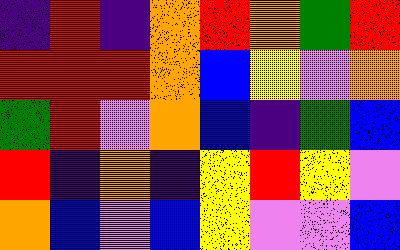[["indigo", "red", "indigo", "orange", "red", "orange", "green", "red"], ["red", "red", "red", "orange", "blue", "yellow", "violet", "orange"], ["green", "red", "violet", "orange", "blue", "indigo", "green", "blue"], ["red", "indigo", "orange", "indigo", "yellow", "red", "yellow", "violet"], ["orange", "blue", "violet", "blue", "yellow", "violet", "violet", "blue"]]